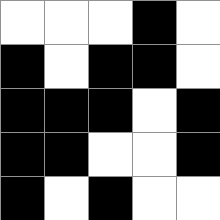[["white", "white", "white", "black", "white"], ["black", "white", "black", "black", "white"], ["black", "black", "black", "white", "black"], ["black", "black", "white", "white", "black"], ["black", "white", "black", "white", "white"]]